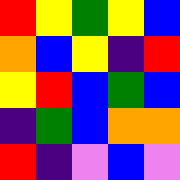[["red", "yellow", "green", "yellow", "blue"], ["orange", "blue", "yellow", "indigo", "red"], ["yellow", "red", "blue", "green", "blue"], ["indigo", "green", "blue", "orange", "orange"], ["red", "indigo", "violet", "blue", "violet"]]